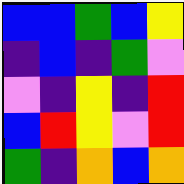[["blue", "blue", "green", "blue", "yellow"], ["indigo", "blue", "indigo", "green", "violet"], ["violet", "indigo", "yellow", "indigo", "red"], ["blue", "red", "yellow", "violet", "red"], ["green", "indigo", "orange", "blue", "orange"]]